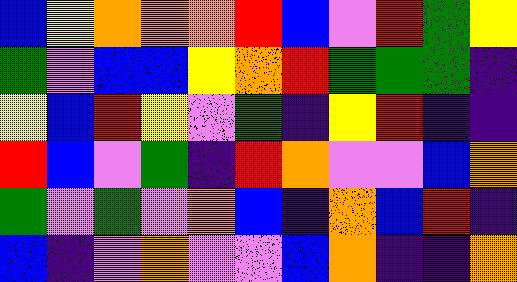[["blue", "yellow", "orange", "orange", "orange", "red", "blue", "violet", "red", "green", "yellow"], ["green", "violet", "blue", "blue", "yellow", "orange", "red", "green", "green", "green", "indigo"], ["yellow", "blue", "red", "yellow", "violet", "green", "indigo", "yellow", "red", "indigo", "indigo"], ["red", "blue", "violet", "green", "indigo", "red", "orange", "violet", "violet", "blue", "orange"], ["green", "violet", "green", "violet", "orange", "blue", "indigo", "orange", "blue", "red", "indigo"], ["blue", "indigo", "violet", "orange", "violet", "violet", "blue", "orange", "indigo", "indigo", "orange"]]